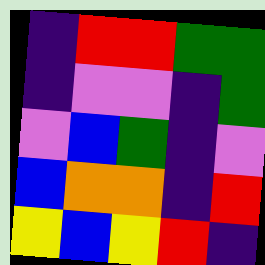[["indigo", "red", "red", "green", "green"], ["indigo", "violet", "violet", "indigo", "green"], ["violet", "blue", "green", "indigo", "violet"], ["blue", "orange", "orange", "indigo", "red"], ["yellow", "blue", "yellow", "red", "indigo"]]